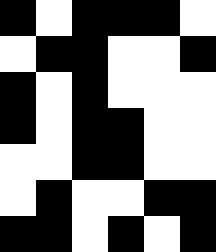[["black", "white", "black", "black", "black", "white"], ["white", "black", "black", "white", "white", "black"], ["black", "white", "black", "white", "white", "white"], ["black", "white", "black", "black", "white", "white"], ["white", "white", "black", "black", "white", "white"], ["white", "black", "white", "white", "black", "black"], ["black", "black", "white", "black", "white", "black"]]